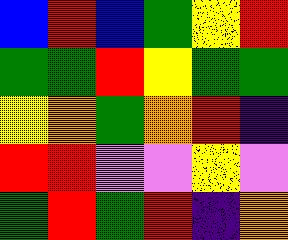[["blue", "red", "blue", "green", "yellow", "red"], ["green", "green", "red", "yellow", "green", "green"], ["yellow", "orange", "green", "orange", "red", "indigo"], ["red", "red", "violet", "violet", "yellow", "violet"], ["green", "red", "green", "red", "indigo", "orange"]]